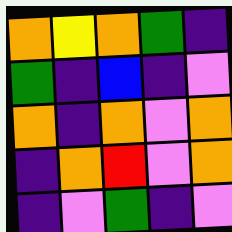[["orange", "yellow", "orange", "green", "indigo"], ["green", "indigo", "blue", "indigo", "violet"], ["orange", "indigo", "orange", "violet", "orange"], ["indigo", "orange", "red", "violet", "orange"], ["indigo", "violet", "green", "indigo", "violet"]]